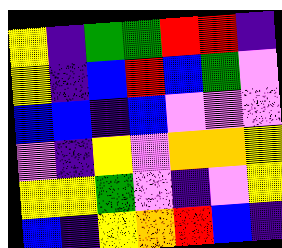[["yellow", "indigo", "green", "green", "red", "red", "indigo"], ["yellow", "indigo", "blue", "red", "blue", "green", "violet"], ["blue", "blue", "indigo", "blue", "violet", "violet", "violet"], ["violet", "indigo", "yellow", "violet", "orange", "orange", "yellow"], ["yellow", "yellow", "green", "violet", "indigo", "violet", "yellow"], ["blue", "indigo", "yellow", "orange", "red", "blue", "indigo"]]